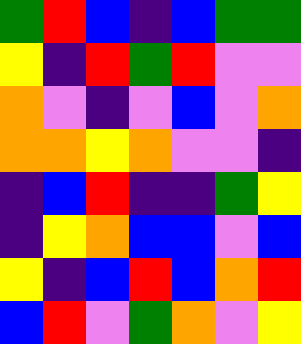[["green", "red", "blue", "indigo", "blue", "green", "green"], ["yellow", "indigo", "red", "green", "red", "violet", "violet"], ["orange", "violet", "indigo", "violet", "blue", "violet", "orange"], ["orange", "orange", "yellow", "orange", "violet", "violet", "indigo"], ["indigo", "blue", "red", "indigo", "indigo", "green", "yellow"], ["indigo", "yellow", "orange", "blue", "blue", "violet", "blue"], ["yellow", "indigo", "blue", "red", "blue", "orange", "red"], ["blue", "red", "violet", "green", "orange", "violet", "yellow"]]